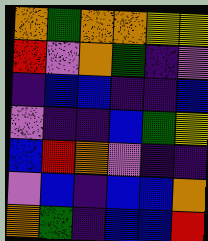[["orange", "green", "orange", "orange", "yellow", "yellow"], ["red", "violet", "orange", "green", "indigo", "violet"], ["indigo", "blue", "blue", "indigo", "indigo", "blue"], ["violet", "indigo", "indigo", "blue", "green", "yellow"], ["blue", "red", "orange", "violet", "indigo", "indigo"], ["violet", "blue", "indigo", "blue", "blue", "orange"], ["orange", "green", "indigo", "blue", "blue", "red"]]